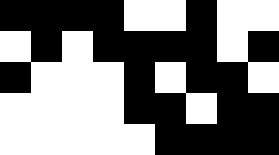[["black", "black", "black", "black", "white", "white", "black", "white", "white"], ["white", "black", "white", "black", "black", "black", "black", "white", "black"], ["black", "white", "white", "white", "black", "white", "black", "black", "white"], ["white", "white", "white", "white", "black", "black", "white", "black", "black"], ["white", "white", "white", "white", "white", "black", "black", "black", "black"]]